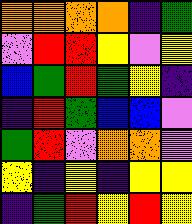[["orange", "orange", "orange", "orange", "indigo", "green"], ["violet", "red", "red", "yellow", "violet", "yellow"], ["blue", "green", "red", "green", "yellow", "indigo"], ["indigo", "red", "green", "blue", "blue", "violet"], ["green", "red", "violet", "orange", "orange", "violet"], ["yellow", "indigo", "yellow", "indigo", "yellow", "yellow"], ["indigo", "green", "red", "yellow", "red", "yellow"]]